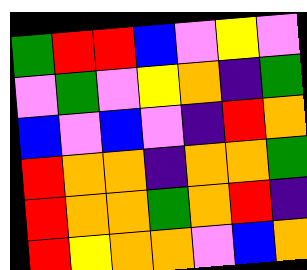[["green", "red", "red", "blue", "violet", "yellow", "violet"], ["violet", "green", "violet", "yellow", "orange", "indigo", "green"], ["blue", "violet", "blue", "violet", "indigo", "red", "orange"], ["red", "orange", "orange", "indigo", "orange", "orange", "green"], ["red", "orange", "orange", "green", "orange", "red", "indigo"], ["red", "yellow", "orange", "orange", "violet", "blue", "orange"]]